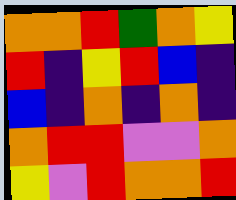[["orange", "orange", "red", "green", "orange", "yellow"], ["red", "indigo", "yellow", "red", "blue", "indigo"], ["blue", "indigo", "orange", "indigo", "orange", "indigo"], ["orange", "red", "red", "violet", "violet", "orange"], ["yellow", "violet", "red", "orange", "orange", "red"]]